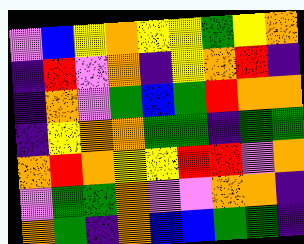[["violet", "blue", "yellow", "orange", "yellow", "yellow", "green", "yellow", "orange"], ["indigo", "red", "violet", "orange", "indigo", "yellow", "orange", "red", "indigo"], ["indigo", "orange", "violet", "green", "blue", "green", "red", "orange", "orange"], ["indigo", "yellow", "orange", "orange", "green", "green", "indigo", "green", "green"], ["orange", "red", "orange", "yellow", "yellow", "red", "red", "violet", "orange"], ["violet", "green", "green", "orange", "violet", "violet", "orange", "orange", "indigo"], ["orange", "green", "indigo", "orange", "blue", "blue", "green", "green", "indigo"]]